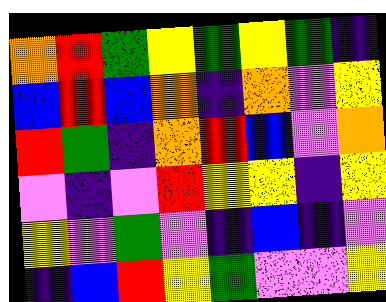[["orange", "red", "green", "yellow", "green", "yellow", "green", "indigo"], ["blue", "red", "blue", "orange", "indigo", "orange", "violet", "yellow"], ["red", "green", "indigo", "orange", "red", "blue", "violet", "orange"], ["violet", "indigo", "violet", "red", "yellow", "yellow", "indigo", "yellow"], ["yellow", "violet", "green", "violet", "indigo", "blue", "indigo", "violet"], ["indigo", "blue", "red", "yellow", "green", "violet", "violet", "yellow"]]